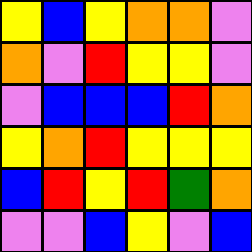[["yellow", "blue", "yellow", "orange", "orange", "violet"], ["orange", "violet", "red", "yellow", "yellow", "violet"], ["violet", "blue", "blue", "blue", "red", "orange"], ["yellow", "orange", "red", "yellow", "yellow", "yellow"], ["blue", "red", "yellow", "red", "green", "orange"], ["violet", "violet", "blue", "yellow", "violet", "blue"]]